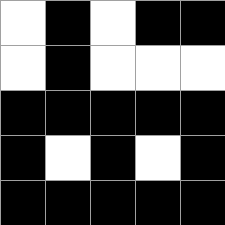[["white", "black", "white", "black", "black"], ["white", "black", "white", "white", "white"], ["black", "black", "black", "black", "black"], ["black", "white", "black", "white", "black"], ["black", "black", "black", "black", "black"]]